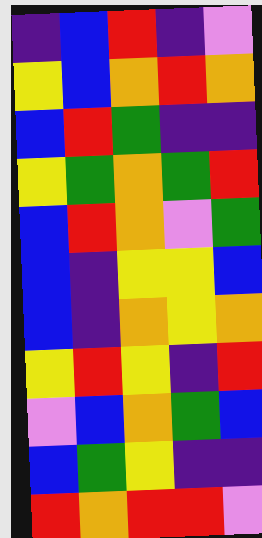[["indigo", "blue", "red", "indigo", "violet"], ["yellow", "blue", "orange", "red", "orange"], ["blue", "red", "green", "indigo", "indigo"], ["yellow", "green", "orange", "green", "red"], ["blue", "red", "orange", "violet", "green"], ["blue", "indigo", "yellow", "yellow", "blue"], ["blue", "indigo", "orange", "yellow", "orange"], ["yellow", "red", "yellow", "indigo", "red"], ["violet", "blue", "orange", "green", "blue"], ["blue", "green", "yellow", "indigo", "indigo"], ["red", "orange", "red", "red", "violet"]]